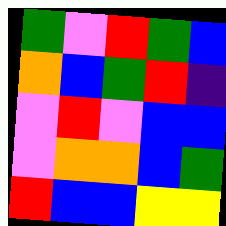[["green", "violet", "red", "green", "blue"], ["orange", "blue", "green", "red", "indigo"], ["violet", "red", "violet", "blue", "blue"], ["violet", "orange", "orange", "blue", "green"], ["red", "blue", "blue", "yellow", "yellow"]]